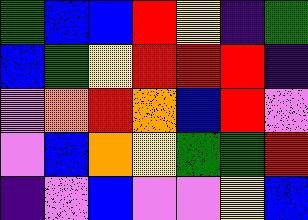[["green", "blue", "blue", "red", "yellow", "indigo", "green"], ["blue", "green", "yellow", "red", "red", "red", "indigo"], ["violet", "orange", "red", "orange", "blue", "red", "violet"], ["violet", "blue", "orange", "yellow", "green", "green", "red"], ["indigo", "violet", "blue", "violet", "violet", "yellow", "blue"]]